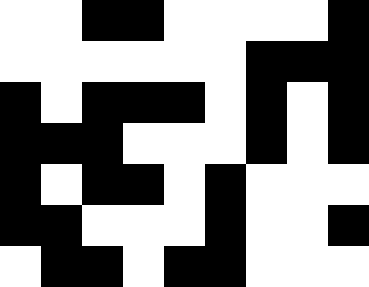[["white", "white", "black", "black", "white", "white", "white", "white", "black"], ["white", "white", "white", "white", "white", "white", "black", "black", "black"], ["black", "white", "black", "black", "black", "white", "black", "white", "black"], ["black", "black", "black", "white", "white", "white", "black", "white", "black"], ["black", "white", "black", "black", "white", "black", "white", "white", "white"], ["black", "black", "white", "white", "white", "black", "white", "white", "black"], ["white", "black", "black", "white", "black", "black", "white", "white", "white"]]